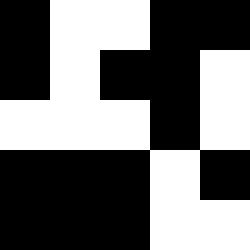[["black", "white", "white", "black", "black"], ["black", "white", "black", "black", "white"], ["white", "white", "white", "black", "white"], ["black", "black", "black", "white", "black"], ["black", "black", "black", "white", "white"]]